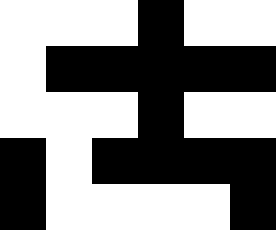[["white", "white", "white", "black", "white", "white"], ["white", "black", "black", "black", "black", "black"], ["white", "white", "white", "black", "white", "white"], ["black", "white", "black", "black", "black", "black"], ["black", "white", "white", "white", "white", "black"]]